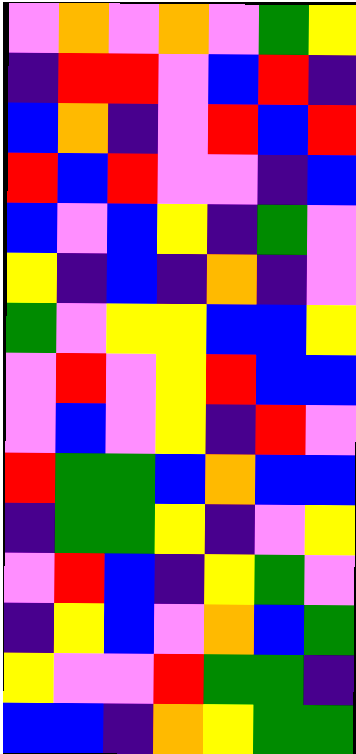[["violet", "orange", "violet", "orange", "violet", "green", "yellow"], ["indigo", "red", "red", "violet", "blue", "red", "indigo"], ["blue", "orange", "indigo", "violet", "red", "blue", "red"], ["red", "blue", "red", "violet", "violet", "indigo", "blue"], ["blue", "violet", "blue", "yellow", "indigo", "green", "violet"], ["yellow", "indigo", "blue", "indigo", "orange", "indigo", "violet"], ["green", "violet", "yellow", "yellow", "blue", "blue", "yellow"], ["violet", "red", "violet", "yellow", "red", "blue", "blue"], ["violet", "blue", "violet", "yellow", "indigo", "red", "violet"], ["red", "green", "green", "blue", "orange", "blue", "blue"], ["indigo", "green", "green", "yellow", "indigo", "violet", "yellow"], ["violet", "red", "blue", "indigo", "yellow", "green", "violet"], ["indigo", "yellow", "blue", "violet", "orange", "blue", "green"], ["yellow", "violet", "violet", "red", "green", "green", "indigo"], ["blue", "blue", "indigo", "orange", "yellow", "green", "green"]]